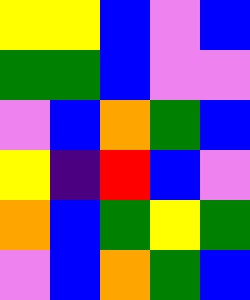[["yellow", "yellow", "blue", "violet", "blue"], ["green", "green", "blue", "violet", "violet"], ["violet", "blue", "orange", "green", "blue"], ["yellow", "indigo", "red", "blue", "violet"], ["orange", "blue", "green", "yellow", "green"], ["violet", "blue", "orange", "green", "blue"]]